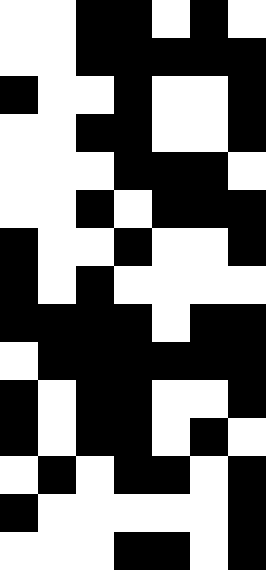[["white", "white", "black", "black", "white", "black", "white"], ["white", "white", "black", "black", "black", "black", "black"], ["black", "white", "white", "black", "white", "white", "black"], ["white", "white", "black", "black", "white", "white", "black"], ["white", "white", "white", "black", "black", "black", "white"], ["white", "white", "black", "white", "black", "black", "black"], ["black", "white", "white", "black", "white", "white", "black"], ["black", "white", "black", "white", "white", "white", "white"], ["black", "black", "black", "black", "white", "black", "black"], ["white", "black", "black", "black", "black", "black", "black"], ["black", "white", "black", "black", "white", "white", "black"], ["black", "white", "black", "black", "white", "black", "white"], ["white", "black", "white", "black", "black", "white", "black"], ["black", "white", "white", "white", "white", "white", "black"], ["white", "white", "white", "black", "black", "white", "black"]]